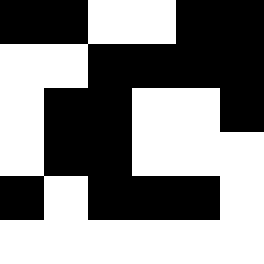[["black", "black", "white", "white", "black", "black"], ["white", "white", "black", "black", "black", "black"], ["white", "black", "black", "white", "white", "black"], ["white", "black", "black", "white", "white", "white"], ["black", "white", "black", "black", "black", "white"], ["white", "white", "white", "white", "white", "white"]]